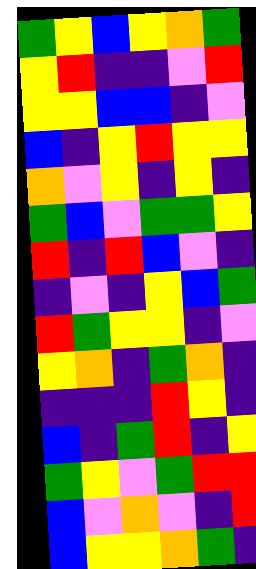[["green", "yellow", "blue", "yellow", "orange", "green"], ["yellow", "red", "indigo", "indigo", "violet", "red"], ["yellow", "yellow", "blue", "blue", "indigo", "violet"], ["blue", "indigo", "yellow", "red", "yellow", "yellow"], ["orange", "violet", "yellow", "indigo", "yellow", "indigo"], ["green", "blue", "violet", "green", "green", "yellow"], ["red", "indigo", "red", "blue", "violet", "indigo"], ["indigo", "violet", "indigo", "yellow", "blue", "green"], ["red", "green", "yellow", "yellow", "indigo", "violet"], ["yellow", "orange", "indigo", "green", "orange", "indigo"], ["indigo", "indigo", "indigo", "red", "yellow", "indigo"], ["blue", "indigo", "green", "red", "indigo", "yellow"], ["green", "yellow", "violet", "green", "red", "red"], ["blue", "violet", "orange", "violet", "indigo", "red"], ["blue", "yellow", "yellow", "orange", "green", "indigo"]]